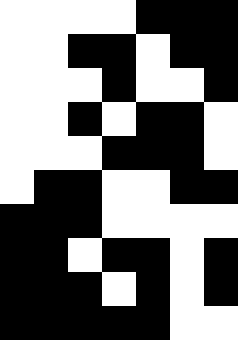[["white", "white", "white", "white", "black", "black", "black"], ["white", "white", "black", "black", "white", "black", "black"], ["white", "white", "white", "black", "white", "white", "black"], ["white", "white", "black", "white", "black", "black", "white"], ["white", "white", "white", "black", "black", "black", "white"], ["white", "black", "black", "white", "white", "black", "black"], ["black", "black", "black", "white", "white", "white", "white"], ["black", "black", "white", "black", "black", "white", "black"], ["black", "black", "black", "white", "black", "white", "black"], ["black", "black", "black", "black", "black", "white", "white"]]